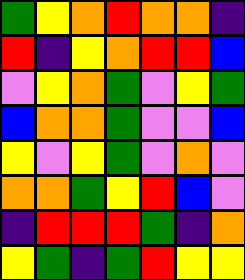[["green", "yellow", "orange", "red", "orange", "orange", "indigo"], ["red", "indigo", "yellow", "orange", "red", "red", "blue"], ["violet", "yellow", "orange", "green", "violet", "yellow", "green"], ["blue", "orange", "orange", "green", "violet", "violet", "blue"], ["yellow", "violet", "yellow", "green", "violet", "orange", "violet"], ["orange", "orange", "green", "yellow", "red", "blue", "violet"], ["indigo", "red", "red", "red", "green", "indigo", "orange"], ["yellow", "green", "indigo", "green", "red", "yellow", "yellow"]]